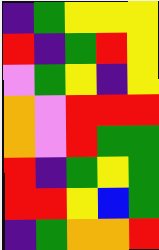[["indigo", "green", "yellow", "yellow", "yellow"], ["red", "indigo", "green", "red", "yellow"], ["violet", "green", "yellow", "indigo", "yellow"], ["orange", "violet", "red", "red", "red"], ["orange", "violet", "red", "green", "green"], ["red", "indigo", "green", "yellow", "green"], ["red", "red", "yellow", "blue", "green"], ["indigo", "green", "orange", "orange", "red"]]